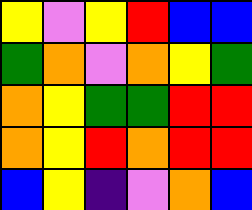[["yellow", "violet", "yellow", "red", "blue", "blue"], ["green", "orange", "violet", "orange", "yellow", "green"], ["orange", "yellow", "green", "green", "red", "red"], ["orange", "yellow", "red", "orange", "red", "red"], ["blue", "yellow", "indigo", "violet", "orange", "blue"]]